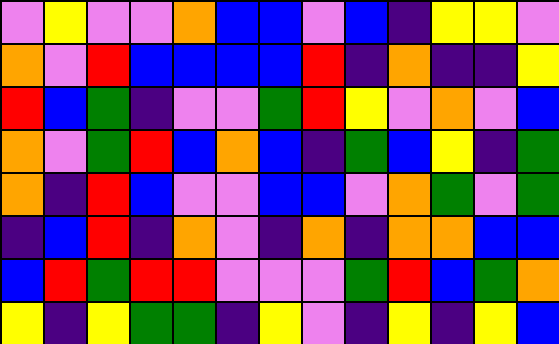[["violet", "yellow", "violet", "violet", "orange", "blue", "blue", "violet", "blue", "indigo", "yellow", "yellow", "violet"], ["orange", "violet", "red", "blue", "blue", "blue", "blue", "red", "indigo", "orange", "indigo", "indigo", "yellow"], ["red", "blue", "green", "indigo", "violet", "violet", "green", "red", "yellow", "violet", "orange", "violet", "blue"], ["orange", "violet", "green", "red", "blue", "orange", "blue", "indigo", "green", "blue", "yellow", "indigo", "green"], ["orange", "indigo", "red", "blue", "violet", "violet", "blue", "blue", "violet", "orange", "green", "violet", "green"], ["indigo", "blue", "red", "indigo", "orange", "violet", "indigo", "orange", "indigo", "orange", "orange", "blue", "blue"], ["blue", "red", "green", "red", "red", "violet", "violet", "violet", "green", "red", "blue", "green", "orange"], ["yellow", "indigo", "yellow", "green", "green", "indigo", "yellow", "violet", "indigo", "yellow", "indigo", "yellow", "blue"]]